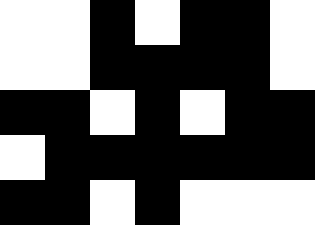[["white", "white", "black", "white", "black", "black", "white"], ["white", "white", "black", "black", "black", "black", "white"], ["black", "black", "white", "black", "white", "black", "black"], ["white", "black", "black", "black", "black", "black", "black"], ["black", "black", "white", "black", "white", "white", "white"]]